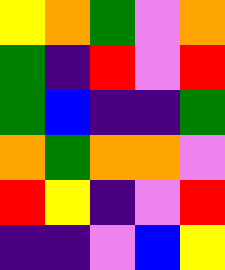[["yellow", "orange", "green", "violet", "orange"], ["green", "indigo", "red", "violet", "red"], ["green", "blue", "indigo", "indigo", "green"], ["orange", "green", "orange", "orange", "violet"], ["red", "yellow", "indigo", "violet", "red"], ["indigo", "indigo", "violet", "blue", "yellow"]]